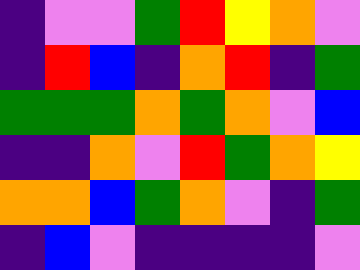[["indigo", "violet", "violet", "green", "red", "yellow", "orange", "violet"], ["indigo", "red", "blue", "indigo", "orange", "red", "indigo", "green"], ["green", "green", "green", "orange", "green", "orange", "violet", "blue"], ["indigo", "indigo", "orange", "violet", "red", "green", "orange", "yellow"], ["orange", "orange", "blue", "green", "orange", "violet", "indigo", "green"], ["indigo", "blue", "violet", "indigo", "indigo", "indigo", "indigo", "violet"]]